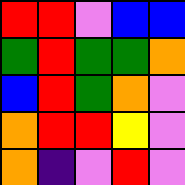[["red", "red", "violet", "blue", "blue"], ["green", "red", "green", "green", "orange"], ["blue", "red", "green", "orange", "violet"], ["orange", "red", "red", "yellow", "violet"], ["orange", "indigo", "violet", "red", "violet"]]